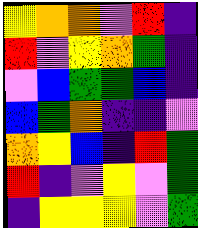[["yellow", "orange", "orange", "violet", "red", "indigo"], ["red", "violet", "yellow", "orange", "green", "indigo"], ["violet", "blue", "green", "green", "blue", "indigo"], ["blue", "green", "orange", "indigo", "indigo", "violet"], ["orange", "yellow", "blue", "indigo", "red", "green"], ["red", "indigo", "violet", "yellow", "violet", "green"], ["indigo", "yellow", "yellow", "yellow", "violet", "green"]]